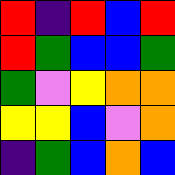[["red", "indigo", "red", "blue", "red"], ["red", "green", "blue", "blue", "green"], ["green", "violet", "yellow", "orange", "orange"], ["yellow", "yellow", "blue", "violet", "orange"], ["indigo", "green", "blue", "orange", "blue"]]